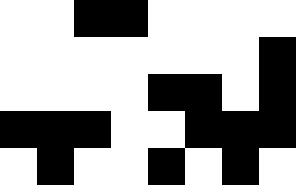[["white", "white", "black", "black", "white", "white", "white", "white"], ["white", "white", "white", "white", "white", "white", "white", "black"], ["white", "white", "white", "white", "black", "black", "white", "black"], ["black", "black", "black", "white", "white", "black", "black", "black"], ["white", "black", "white", "white", "black", "white", "black", "white"]]